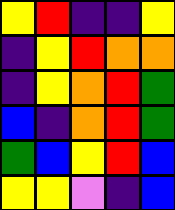[["yellow", "red", "indigo", "indigo", "yellow"], ["indigo", "yellow", "red", "orange", "orange"], ["indigo", "yellow", "orange", "red", "green"], ["blue", "indigo", "orange", "red", "green"], ["green", "blue", "yellow", "red", "blue"], ["yellow", "yellow", "violet", "indigo", "blue"]]